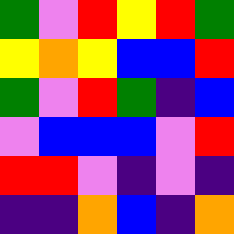[["green", "violet", "red", "yellow", "red", "green"], ["yellow", "orange", "yellow", "blue", "blue", "red"], ["green", "violet", "red", "green", "indigo", "blue"], ["violet", "blue", "blue", "blue", "violet", "red"], ["red", "red", "violet", "indigo", "violet", "indigo"], ["indigo", "indigo", "orange", "blue", "indigo", "orange"]]